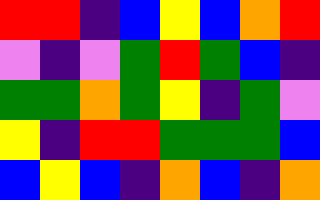[["red", "red", "indigo", "blue", "yellow", "blue", "orange", "red"], ["violet", "indigo", "violet", "green", "red", "green", "blue", "indigo"], ["green", "green", "orange", "green", "yellow", "indigo", "green", "violet"], ["yellow", "indigo", "red", "red", "green", "green", "green", "blue"], ["blue", "yellow", "blue", "indigo", "orange", "blue", "indigo", "orange"]]